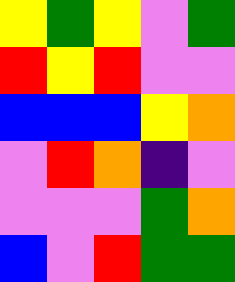[["yellow", "green", "yellow", "violet", "green"], ["red", "yellow", "red", "violet", "violet"], ["blue", "blue", "blue", "yellow", "orange"], ["violet", "red", "orange", "indigo", "violet"], ["violet", "violet", "violet", "green", "orange"], ["blue", "violet", "red", "green", "green"]]